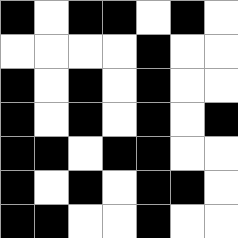[["black", "white", "black", "black", "white", "black", "white"], ["white", "white", "white", "white", "black", "white", "white"], ["black", "white", "black", "white", "black", "white", "white"], ["black", "white", "black", "white", "black", "white", "black"], ["black", "black", "white", "black", "black", "white", "white"], ["black", "white", "black", "white", "black", "black", "white"], ["black", "black", "white", "white", "black", "white", "white"]]